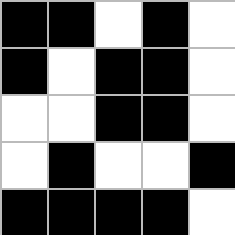[["black", "black", "white", "black", "white"], ["black", "white", "black", "black", "white"], ["white", "white", "black", "black", "white"], ["white", "black", "white", "white", "black"], ["black", "black", "black", "black", "white"]]